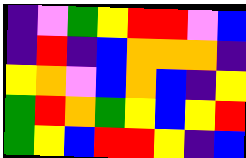[["indigo", "violet", "green", "yellow", "red", "red", "violet", "blue"], ["indigo", "red", "indigo", "blue", "orange", "orange", "orange", "indigo"], ["yellow", "orange", "violet", "blue", "orange", "blue", "indigo", "yellow"], ["green", "red", "orange", "green", "yellow", "blue", "yellow", "red"], ["green", "yellow", "blue", "red", "red", "yellow", "indigo", "blue"]]